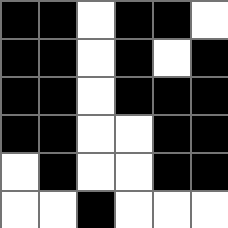[["black", "black", "white", "black", "black", "white"], ["black", "black", "white", "black", "white", "black"], ["black", "black", "white", "black", "black", "black"], ["black", "black", "white", "white", "black", "black"], ["white", "black", "white", "white", "black", "black"], ["white", "white", "black", "white", "white", "white"]]